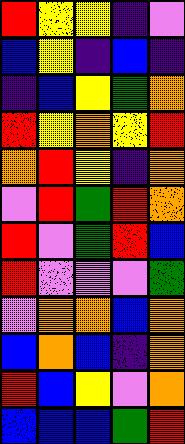[["red", "yellow", "yellow", "indigo", "violet"], ["blue", "yellow", "indigo", "blue", "indigo"], ["indigo", "blue", "yellow", "green", "orange"], ["red", "yellow", "orange", "yellow", "red"], ["orange", "red", "yellow", "indigo", "orange"], ["violet", "red", "green", "red", "orange"], ["red", "violet", "green", "red", "blue"], ["red", "violet", "violet", "violet", "green"], ["violet", "orange", "orange", "blue", "orange"], ["blue", "orange", "blue", "indigo", "orange"], ["red", "blue", "yellow", "violet", "orange"], ["blue", "blue", "blue", "green", "red"]]